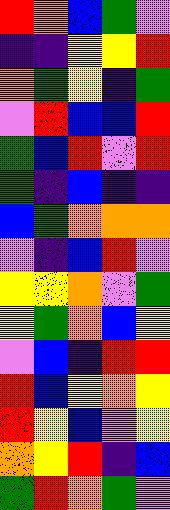[["red", "orange", "blue", "green", "violet"], ["indigo", "indigo", "yellow", "yellow", "red"], ["orange", "green", "yellow", "indigo", "green"], ["violet", "red", "blue", "blue", "red"], ["green", "blue", "red", "violet", "red"], ["green", "indigo", "blue", "indigo", "indigo"], ["blue", "green", "orange", "orange", "orange"], ["violet", "indigo", "blue", "red", "violet"], ["yellow", "yellow", "orange", "violet", "green"], ["yellow", "green", "orange", "blue", "yellow"], ["violet", "blue", "indigo", "red", "red"], ["red", "blue", "yellow", "orange", "yellow"], ["red", "yellow", "blue", "violet", "yellow"], ["orange", "yellow", "red", "indigo", "blue"], ["green", "red", "orange", "green", "violet"]]